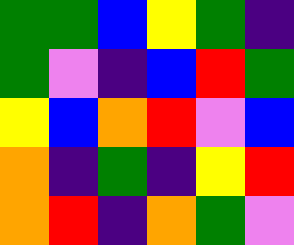[["green", "green", "blue", "yellow", "green", "indigo"], ["green", "violet", "indigo", "blue", "red", "green"], ["yellow", "blue", "orange", "red", "violet", "blue"], ["orange", "indigo", "green", "indigo", "yellow", "red"], ["orange", "red", "indigo", "orange", "green", "violet"]]